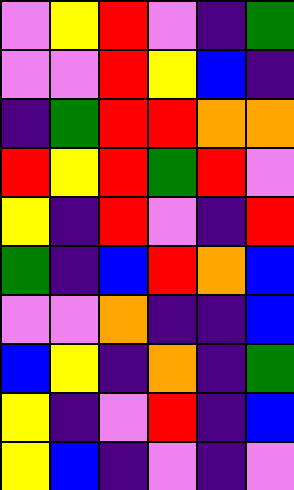[["violet", "yellow", "red", "violet", "indigo", "green"], ["violet", "violet", "red", "yellow", "blue", "indigo"], ["indigo", "green", "red", "red", "orange", "orange"], ["red", "yellow", "red", "green", "red", "violet"], ["yellow", "indigo", "red", "violet", "indigo", "red"], ["green", "indigo", "blue", "red", "orange", "blue"], ["violet", "violet", "orange", "indigo", "indigo", "blue"], ["blue", "yellow", "indigo", "orange", "indigo", "green"], ["yellow", "indigo", "violet", "red", "indigo", "blue"], ["yellow", "blue", "indigo", "violet", "indigo", "violet"]]